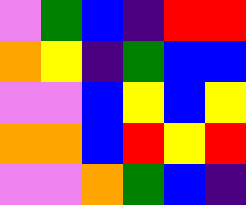[["violet", "green", "blue", "indigo", "red", "red"], ["orange", "yellow", "indigo", "green", "blue", "blue"], ["violet", "violet", "blue", "yellow", "blue", "yellow"], ["orange", "orange", "blue", "red", "yellow", "red"], ["violet", "violet", "orange", "green", "blue", "indigo"]]